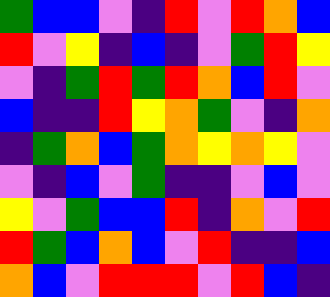[["green", "blue", "blue", "violet", "indigo", "red", "violet", "red", "orange", "blue"], ["red", "violet", "yellow", "indigo", "blue", "indigo", "violet", "green", "red", "yellow"], ["violet", "indigo", "green", "red", "green", "red", "orange", "blue", "red", "violet"], ["blue", "indigo", "indigo", "red", "yellow", "orange", "green", "violet", "indigo", "orange"], ["indigo", "green", "orange", "blue", "green", "orange", "yellow", "orange", "yellow", "violet"], ["violet", "indigo", "blue", "violet", "green", "indigo", "indigo", "violet", "blue", "violet"], ["yellow", "violet", "green", "blue", "blue", "red", "indigo", "orange", "violet", "red"], ["red", "green", "blue", "orange", "blue", "violet", "red", "indigo", "indigo", "blue"], ["orange", "blue", "violet", "red", "red", "red", "violet", "red", "blue", "indigo"]]